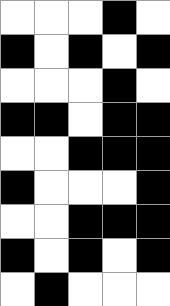[["white", "white", "white", "black", "white"], ["black", "white", "black", "white", "black"], ["white", "white", "white", "black", "white"], ["black", "black", "white", "black", "black"], ["white", "white", "black", "black", "black"], ["black", "white", "white", "white", "black"], ["white", "white", "black", "black", "black"], ["black", "white", "black", "white", "black"], ["white", "black", "white", "white", "white"]]